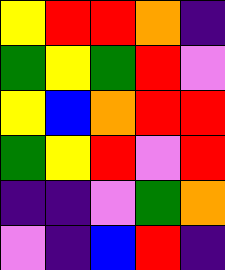[["yellow", "red", "red", "orange", "indigo"], ["green", "yellow", "green", "red", "violet"], ["yellow", "blue", "orange", "red", "red"], ["green", "yellow", "red", "violet", "red"], ["indigo", "indigo", "violet", "green", "orange"], ["violet", "indigo", "blue", "red", "indigo"]]